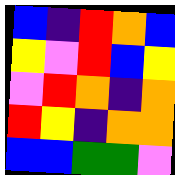[["blue", "indigo", "red", "orange", "blue"], ["yellow", "violet", "red", "blue", "yellow"], ["violet", "red", "orange", "indigo", "orange"], ["red", "yellow", "indigo", "orange", "orange"], ["blue", "blue", "green", "green", "violet"]]